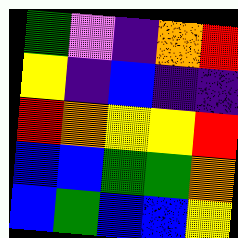[["green", "violet", "indigo", "orange", "red"], ["yellow", "indigo", "blue", "indigo", "indigo"], ["red", "orange", "yellow", "yellow", "red"], ["blue", "blue", "green", "green", "orange"], ["blue", "green", "blue", "blue", "yellow"]]